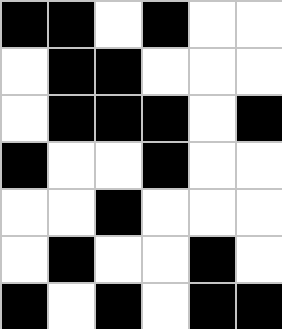[["black", "black", "white", "black", "white", "white"], ["white", "black", "black", "white", "white", "white"], ["white", "black", "black", "black", "white", "black"], ["black", "white", "white", "black", "white", "white"], ["white", "white", "black", "white", "white", "white"], ["white", "black", "white", "white", "black", "white"], ["black", "white", "black", "white", "black", "black"]]